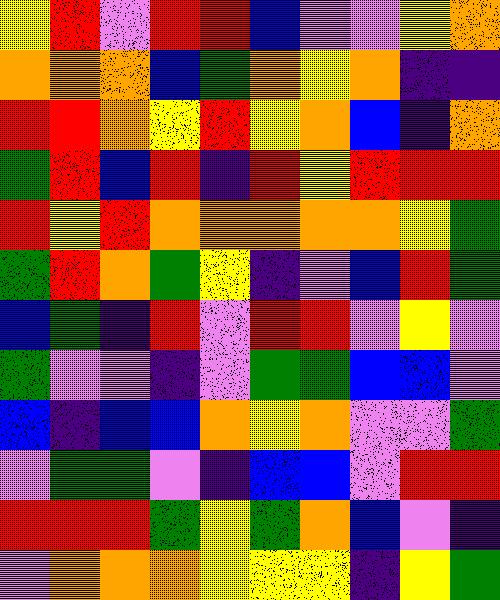[["yellow", "red", "violet", "red", "red", "blue", "violet", "violet", "yellow", "orange"], ["orange", "orange", "orange", "blue", "green", "orange", "yellow", "orange", "indigo", "indigo"], ["red", "red", "orange", "yellow", "red", "yellow", "orange", "blue", "indigo", "orange"], ["green", "red", "blue", "red", "indigo", "red", "yellow", "red", "red", "red"], ["red", "yellow", "red", "orange", "orange", "orange", "orange", "orange", "yellow", "green"], ["green", "red", "orange", "green", "yellow", "indigo", "violet", "blue", "red", "green"], ["blue", "green", "indigo", "red", "violet", "red", "red", "violet", "yellow", "violet"], ["green", "violet", "violet", "indigo", "violet", "green", "green", "blue", "blue", "violet"], ["blue", "indigo", "blue", "blue", "orange", "yellow", "orange", "violet", "violet", "green"], ["violet", "green", "green", "violet", "indigo", "blue", "blue", "violet", "red", "red"], ["red", "red", "red", "green", "yellow", "green", "orange", "blue", "violet", "indigo"], ["violet", "orange", "orange", "orange", "yellow", "yellow", "yellow", "indigo", "yellow", "green"]]